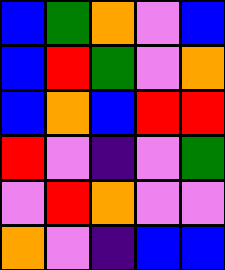[["blue", "green", "orange", "violet", "blue"], ["blue", "red", "green", "violet", "orange"], ["blue", "orange", "blue", "red", "red"], ["red", "violet", "indigo", "violet", "green"], ["violet", "red", "orange", "violet", "violet"], ["orange", "violet", "indigo", "blue", "blue"]]